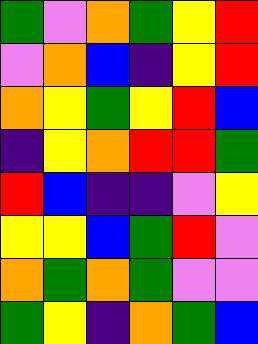[["green", "violet", "orange", "green", "yellow", "red"], ["violet", "orange", "blue", "indigo", "yellow", "red"], ["orange", "yellow", "green", "yellow", "red", "blue"], ["indigo", "yellow", "orange", "red", "red", "green"], ["red", "blue", "indigo", "indigo", "violet", "yellow"], ["yellow", "yellow", "blue", "green", "red", "violet"], ["orange", "green", "orange", "green", "violet", "violet"], ["green", "yellow", "indigo", "orange", "green", "blue"]]